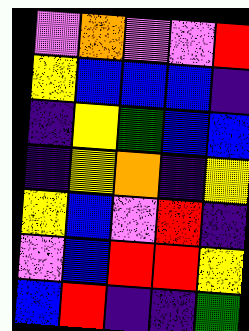[["violet", "orange", "violet", "violet", "red"], ["yellow", "blue", "blue", "blue", "indigo"], ["indigo", "yellow", "green", "blue", "blue"], ["indigo", "yellow", "orange", "indigo", "yellow"], ["yellow", "blue", "violet", "red", "indigo"], ["violet", "blue", "red", "red", "yellow"], ["blue", "red", "indigo", "indigo", "green"]]